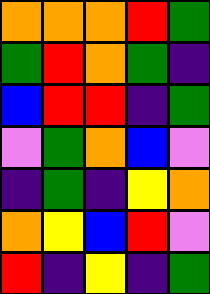[["orange", "orange", "orange", "red", "green"], ["green", "red", "orange", "green", "indigo"], ["blue", "red", "red", "indigo", "green"], ["violet", "green", "orange", "blue", "violet"], ["indigo", "green", "indigo", "yellow", "orange"], ["orange", "yellow", "blue", "red", "violet"], ["red", "indigo", "yellow", "indigo", "green"]]